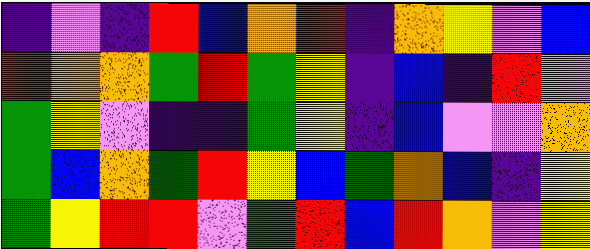[["indigo", "violet", "indigo", "red", "blue", "orange", "red", "indigo", "orange", "yellow", "violet", "blue"], ["red", "orange", "orange", "green", "red", "green", "yellow", "indigo", "blue", "indigo", "red", "violet"], ["green", "yellow", "violet", "indigo", "indigo", "green", "yellow", "indigo", "blue", "violet", "violet", "orange"], ["green", "blue", "orange", "green", "red", "yellow", "blue", "green", "orange", "blue", "indigo", "yellow"], ["green", "yellow", "red", "red", "violet", "green", "red", "blue", "red", "orange", "violet", "yellow"]]